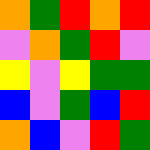[["orange", "green", "red", "orange", "red"], ["violet", "orange", "green", "red", "violet"], ["yellow", "violet", "yellow", "green", "green"], ["blue", "violet", "green", "blue", "red"], ["orange", "blue", "violet", "red", "green"]]